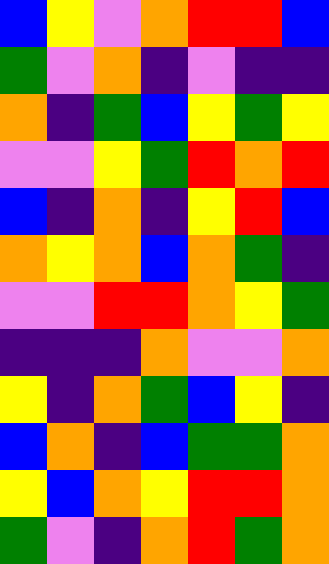[["blue", "yellow", "violet", "orange", "red", "red", "blue"], ["green", "violet", "orange", "indigo", "violet", "indigo", "indigo"], ["orange", "indigo", "green", "blue", "yellow", "green", "yellow"], ["violet", "violet", "yellow", "green", "red", "orange", "red"], ["blue", "indigo", "orange", "indigo", "yellow", "red", "blue"], ["orange", "yellow", "orange", "blue", "orange", "green", "indigo"], ["violet", "violet", "red", "red", "orange", "yellow", "green"], ["indigo", "indigo", "indigo", "orange", "violet", "violet", "orange"], ["yellow", "indigo", "orange", "green", "blue", "yellow", "indigo"], ["blue", "orange", "indigo", "blue", "green", "green", "orange"], ["yellow", "blue", "orange", "yellow", "red", "red", "orange"], ["green", "violet", "indigo", "orange", "red", "green", "orange"]]